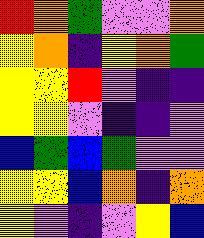[["red", "orange", "green", "violet", "violet", "orange"], ["yellow", "orange", "indigo", "yellow", "orange", "green"], ["yellow", "yellow", "red", "violet", "indigo", "indigo"], ["yellow", "yellow", "violet", "indigo", "indigo", "violet"], ["blue", "green", "blue", "green", "violet", "violet"], ["yellow", "yellow", "blue", "orange", "indigo", "orange"], ["yellow", "violet", "indigo", "violet", "yellow", "blue"]]